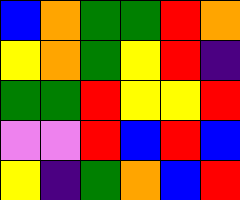[["blue", "orange", "green", "green", "red", "orange"], ["yellow", "orange", "green", "yellow", "red", "indigo"], ["green", "green", "red", "yellow", "yellow", "red"], ["violet", "violet", "red", "blue", "red", "blue"], ["yellow", "indigo", "green", "orange", "blue", "red"]]